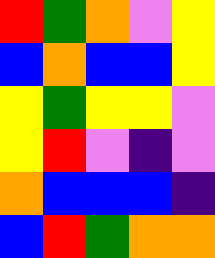[["red", "green", "orange", "violet", "yellow"], ["blue", "orange", "blue", "blue", "yellow"], ["yellow", "green", "yellow", "yellow", "violet"], ["yellow", "red", "violet", "indigo", "violet"], ["orange", "blue", "blue", "blue", "indigo"], ["blue", "red", "green", "orange", "orange"]]